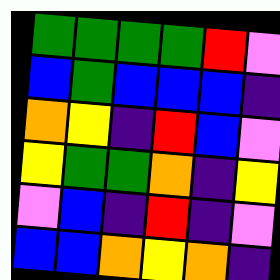[["green", "green", "green", "green", "red", "violet"], ["blue", "green", "blue", "blue", "blue", "indigo"], ["orange", "yellow", "indigo", "red", "blue", "violet"], ["yellow", "green", "green", "orange", "indigo", "yellow"], ["violet", "blue", "indigo", "red", "indigo", "violet"], ["blue", "blue", "orange", "yellow", "orange", "indigo"]]